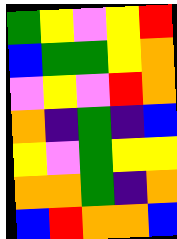[["green", "yellow", "violet", "yellow", "red"], ["blue", "green", "green", "yellow", "orange"], ["violet", "yellow", "violet", "red", "orange"], ["orange", "indigo", "green", "indigo", "blue"], ["yellow", "violet", "green", "yellow", "yellow"], ["orange", "orange", "green", "indigo", "orange"], ["blue", "red", "orange", "orange", "blue"]]